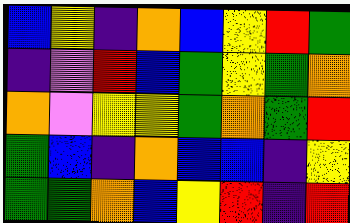[["blue", "yellow", "indigo", "orange", "blue", "yellow", "red", "green"], ["indigo", "violet", "red", "blue", "green", "yellow", "green", "orange"], ["orange", "violet", "yellow", "yellow", "green", "orange", "green", "red"], ["green", "blue", "indigo", "orange", "blue", "blue", "indigo", "yellow"], ["green", "green", "orange", "blue", "yellow", "red", "indigo", "red"]]